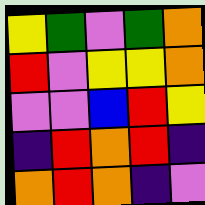[["yellow", "green", "violet", "green", "orange"], ["red", "violet", "yellow", "yellow", "orange"], ["violet", "violet", "blue", "red", "yellow"], ["indigo", "red", "orange", "red", "indigo"], ["orange", "red", "orange", "indigo", "violet"]]